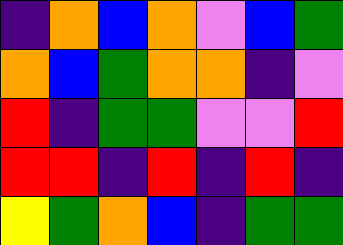[["indigo", "orange", "blue", "orange", "violet", "blue", "green"], ["orange", "blue", "green", "orange", "orange", "indigo", "violet"], ["red", "indigo", "green", "green", "violet", "violet", "red"], ["red", "red", "indigo", "red", "indigo", "red", "indigo"], ["yellow", "green", "orange", "blue", "indigo", "green", "green"]]